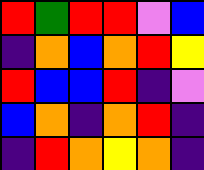[["red", "green", "red", "red", "violet", "blue"], ["indigo", "orange", "blue", "orange", "red", "yellow"], ["red", "blue", "blue", "red", "indigo", "violet"], ["blue", "orange", "indigo", "orange", "red", "indigo"], ["indigo", "red", "orange", "yellow", "orange", "indigo"]]